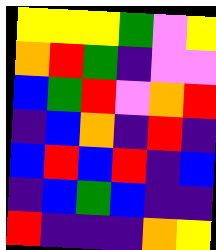[["yellow", "yellow", "yellow", "green", "violet", "yellow"], ["orange", "red", "green", "indigo", "violet", "violet"], ["blue", "green", "red", "violet", "orange", "red"], ["indigo", "blue", "orange", "indigo", "red", "indigo"], ["blue", "red", "blue", "red", "indigo", "blue"], ["indigo", "blue", "green", "blue", "indigo", "indigo"], ["red", "indigo", "indigo", "indigo", "orange", "yellow"]]